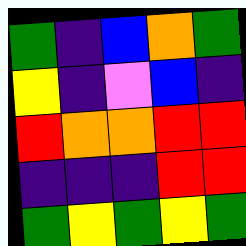[["green", "indigo", "blue", "orange", "green"], ["yellow", "indigo", "violet", "blue", "indigo"], ["red", "orange", "orange", "red", "red"], ["indigo", "indigo", "indigo", "red", "red"], ["green", "yellow", "green", "yellow", "green"]]